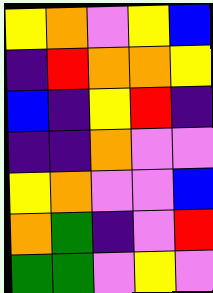[["yellow", "orange", "violet", "yellow", "blue"], ["indigo", "red", "orange", "orange", "yellow"], ["blue", "indigo", "yellow", "red", "indigo"], ["indigo", "indigo", "orange", "violet", "violet"], ["yellow", "orange", "violet", "violet", "blue"], ["orange", "green", "indigo", "violet", "red"], ["green", "green", "violet", "yellow", "violet"]]